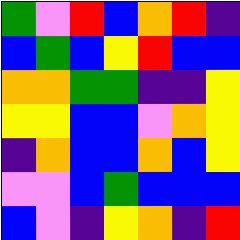[["green", "violet", "red", "blue", "orange", "red", "indigo"], ["blue", "green", "blue", "yellow", "red", "blue", "blue"], ["orange", "orange", "green", "green", "indigo", "indigo", "yellow"], ["yellow", "yellow", "blue", "blue", "violet", "orange", "yellow"], ["indigo", "orange", "blue", "blue", "orange", "blue", "yellow"], ["violet", "violet", "blue", "green", "blue", "blue", "blue"], ["blue", "violet", "indigo", "yellow", "orange", "indigo", "red"]]